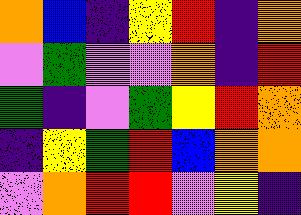[["orange", "blue", "indigo", "yellow", "red", "indigo", "orange"], ["violet", "green", "violet", "violet", "orange", "indigo", "red"], ["green", "indigo", "violet", "green", "yellow", "red", "orange"], ["indigo", "yellow", "green", "red", "blue", "orange", "orange"], ["violet", "orange", "red", "red", "violet", "yellow", "indigo"]]